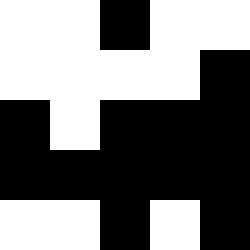[["white", "white", "black", "white", "white"], ["white", "white", "white", "white", "black"], ["black", "white", "black", "black", "black"], ["black", "black", "black", "black", "black"], ["white", "white", "black", "white", "black"]]